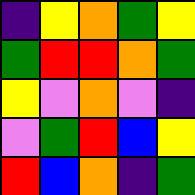[["indigo", "yellow", "orange", "green", "yellow"], ["green", "red", "red", "orange", "green"], ["yellow", "violet", "orange", "violet", "indigo"], ["violet", "green", "red", "blue", "yellow"], ["red", "blue", "orange", "indigo", "green"]]